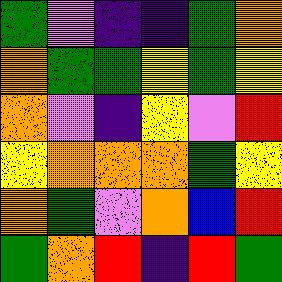[["green", "violet", "indigo", "indigo", "green", "orange"], ["orange", "green", "green", "yellow", "green", "yellow"], ["orange", "violet", "indigo", "yellow", "violet", "red"], ["yellow", "orange", "orange", "orange", "green", "yellow"], ["orange", "green", "violet", "orange", "blue", "red"], ["green", "orange", "red", "indigo", "red", "green"]]